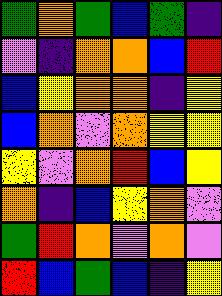[["green", "orange", "green", "blue", "green", "indigo"], ["violet", "indigo", "orange", "orange", "blue", "red"], ["blue", "yellow", "orange", "orange", "indigo", "yellow"], ["blue", "orange", "violet", "orange", "yellow", "yellow"], ["yellow", "violet", "orange", "red", "blue", "yellow"], ["orange", "indigo", "blue", "yellow", "orange", "violet"], ["green", "red", "orange", "violet", "orange", "violet"], ["red", "blue", "green", "blue", "indigo", "yellow"]]